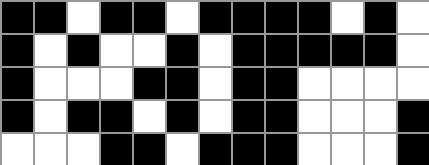[["black", "black", "white", "black", "black", "white", "black", "black", "black", "black", "white", "black", "white"], ["black", "white", "black", "white", "white", "black", "white", "black", "black", "black", "black", "black", "white"], ["black", "white", "white", "white", "black", "black", "white", "black", "black", "white", "white", "white", "white"], ["black", "white", "black", "black", "white", "black", "white", "black", "black", "white", "white", "white", "black"], ["white", "white", "white", "black", "black", "white", "black", "black", "black", "white", "white", "white", "black"]]